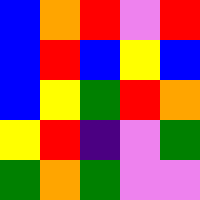[["blue", "orange", "red", "violet", "red"], ["blue", "red", "blue", "yellow", "blue"], ["blue", "yellow", "green", "red", "orange"], ["yellow", "red", "indigo", "violet", "green"], ["green", "orange", "green", "violet", "violet"]]